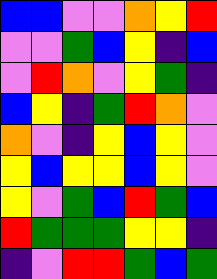[["blue", "blue", "violet", "violet", "orange", "yellow", "red"], ["violet", "violet", "green", "blue", "yellow", "indigo", "blue"], ["violet", "red", "orange", "violet", "yellow", "green", "indigo"], ["blue", "yellow", "indigo", "green", "red", "orange", "violet"], ["orange", "violet", "indigo", "yellow", "blue", "yellow", "violet"], ["yellow", "blue", "yellow", "yellow", "blue", "yellow", "violet"], ["yellow", "violet", "green", "blue", "red", "green", "blue"], ["red", "green", "green", "green", "yellow", "yellow", "indigo"], ["indigo", "violet", "red", "red", "green", "blue", "green"]]